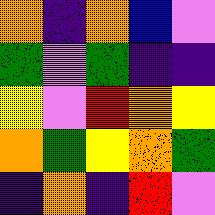[["orange", "indigo", "orange", "blue", "violet"], ["green", "violet", "green", "indigo", "indigo"], ["yellow", "violet", "red", "orange", "yellow"], ["orange", "green", "yellow", "orange", "green"], ["indigo", "orange", "indigo", "red", "violet"]]